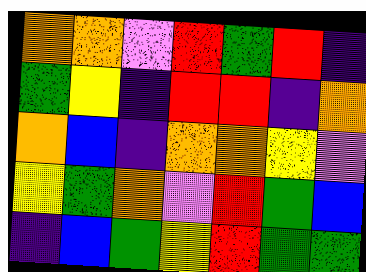[["orange", "orange", "violet", "red", "green", "red", "indigo"], ["green", "yellow", "indigo", "red", "red", "indigo", "orange"], ["orange", "blue", "indigo", "orange", "orange", "yellow", "violet"], ["yellow", "green", "orange", "violet", "red", "green", "blue"], ["indigo", "blue", "green", "yellow", "red", "green", "green"]]